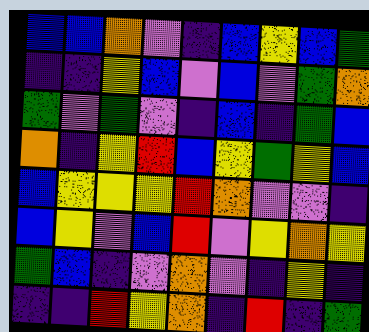[["blue", "blue", "orange", "violet", "indigo", "blue", "yellow", "blue", "green"], ["indigo", "indigo", "yellow", "blue", "violet", "blue", "violet", "green", "orange"], ["green", "violet", "green", "violet", "indigo", "blue", "indigo", "green", "blue"], ["orange", "indigo", "yellow", "red", "blue", "yellow", "green", "yellow", "blue"], ["blue", "yellow", "yellow", "yellow", "red", "orange", "violet", "violet", "indigo"], ["blue", "yellow", "violet", "blue", "red", "violet", "yellow", "orange", "yellow"], ["green", "blue", "indigo", "violet", "orange", "violet", "indigo", "yellow", "indigo"], ["indigo", "indigo", "red", "yellow", "orange", "indigo", "red", "indigo", "green"]]